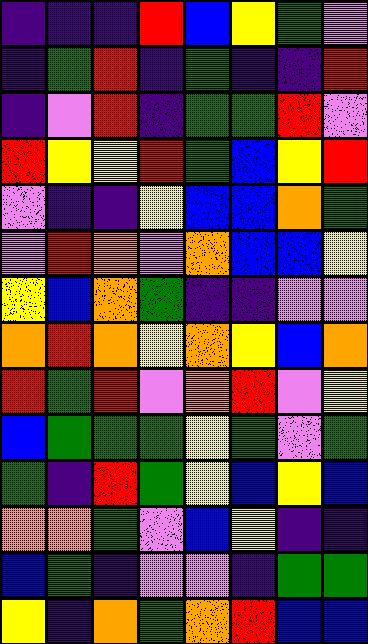[["indigo", "indigo", "indigo", "red", "blue", "yellow", "green", "violet"], ["indigo", "green", "red", "indigo", "green", "indigo", "indigo", "red"], ["indigo", "violet", "red", "indigo", "green", "green", "red", "violet"], ["red", "yellow", "yellow", "red", "green", "blue", "yellow", "red"], ["violet", "indigo", "indigo", "yellow", "blue", "blue", "orange", "green"], ["violet", "red", "orange", "violet", "orange", "blue", "blue", "yellow"], ["yellow", "blue", "orange", "green", "indigo", "indigo", "violet", "violet"], ["orange", "red", "orange", "yellow", "orange", "yellow", "blue", "orange"], ["red", "green", "red", "violet", "orange", "red", "violet", "yellow"], ["blue", "green", "green", "green", "yellow", "green", "violet", "green"], ["green", "indigo", "red", "green", "yellow", "blue", "yellow", "blue"], ["orange", "orange", "green", "violet", "blue", "yellow", "indigo", "indigo"], ["blue", "green", "indigo", "violet", "violet", "indigo", "green", "green"], ["yellow", "indigo", "orange", "green", "orange", "red", "blue", "blue"]]